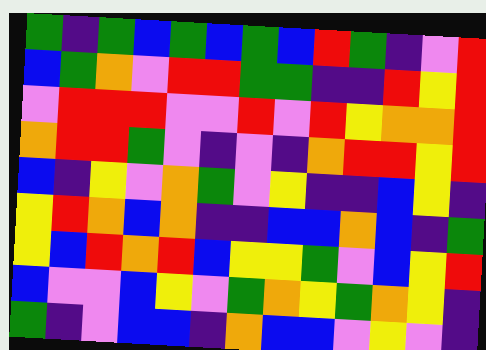[["green", "indigo", "green", "blue", "green", "blue", "green", "blue", "red", "green", "indigo", "violet", "red"], ["blue", "green", "orange", "violet", "red", "red", "green", "green", "indigo", "indigo", "red", "yellow", "red"], ["violet", "red", "red", "red", "violet", "violet", "red", "violet", "red", "yellow", "orange", "orange", "red"], ["orange", "red", "red", "green", "violet", "indigo", "violet", "indigo", "orange", "red", "red", "yellow", "red"], ["blue", "indigo", "yellow", "violet", "orange", "green", "violet", "yellow", "indigo", "indigo", "blue", "yellow", "indigo"], ["yellow", "red", "orange", "blue", "orange", "indigo", "indigo", "blue", "blue", "orange", "blue", "indigo", "green"], ["yellow", "blue", "red", "orange", "red", "blue", "yellow", "yellow", "green", "violet", "blue", "yellow", "red"], ["blue", "violet", "violet", "blue", "yellow", "violet", "green", "orange", "yellow", "green", "orange", "yellow", "indigo"], ["green", "indigo", "violet", "blue", "blue", "indigo", "orange", "blue", "blue", "violet", "yellow", "violet", "indigo"]]